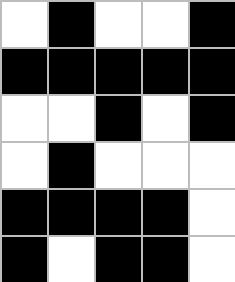[["white", "black", "white", "white", "black"], ["black", "black", "black", "black", "black"], ["white", "white", "black", "white", "black"], ["white", "black", "white", "white", "white"], ["black", "black", "black", "black", "white"], ["black", "white", "black", "black", "white"]]